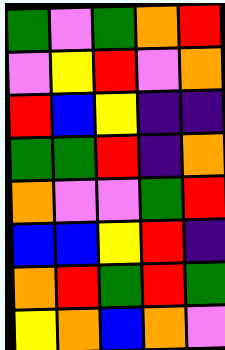[["green", "violet", "green", "orange", "red"], ["violet", "yellow", "red", "violet", "orange"], ["red", "blue", "yellow", "indigo", "indigo"], ["green", "green", "red", "indigo", "orange"], ["orange", "violet", "violet", "green", "red"], ["blue", "blue", "yellow", "red", "indigo"], ["orange", "red", "green", "red", "green"], ["yellow", "orange", "blue", "orange", "violet"]]